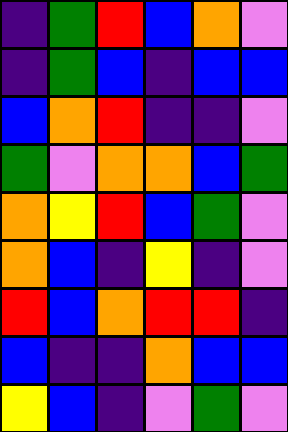[["indigo", "green", "red", "blue", "orange", "violet"], ["indigo", "green", "blue", "indigo", "blue", "blue"], ["blue", "orange", "red", "indigo", "indigo", "violet"], ["green", "violet", "orange", "orange", "blue", "green"], ["orange", "yellow", "red", "blue", "green", "violet"], ["orange", "blue", "indigo", "yellow", "indigo", "violet"], ["red", "blue", "orange", "red", "red", "indigo"], ["blue", "indigo", "indigo", "orange", "blue", "blue"], ["yellow", "blue", "indigo", "violet", "green", "violet"]]